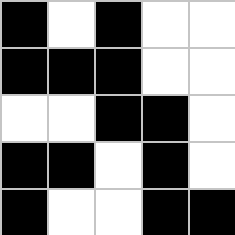[["black", "white", "black", "white", "white"], ["black", "black", "black", "white", "white"], ["white", "white", "black", "black", "white"], ["black", "black", "white", "black", "white"], ["black", "white", "white", "black", "black"]]